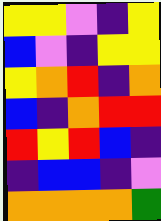[["yellow", "yellow", "violet", "indigo", "yellow"], ["blue", "violet", "indigo", "yellow", "yellow"], ["yellow", "orange", "red", "indigo", "orange"], ["blue", "indigo", "orange", "red", "red"], ["red", "yellow", "red", "blue", "indigo"], ["indigo", "blue", "blue", "indigo", "violet"], ["orange", "orange", "orange", "orange", "green"]]